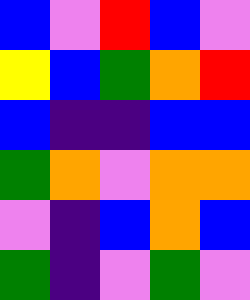[["blue", "violet", "red", "blue", "violet"], ["yellow", "blue", "green", "orange", "red"], ["blue", "indigo", "indigo", "blue", "blue"], ["green", "orange", "violet", "orange", "orange"], ["violet", "indigo", "blue", "orange", "blue"], ["green", "indigo", "violet", "green", "violet"]]